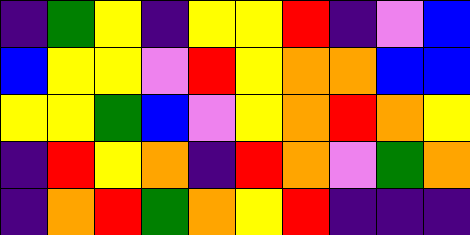[["indigo", "green", "yellow", "indigo", "yellow", "yellow", "red", "indigo", "violet", "blue"], ["blue", "yellow", "yellow", "violet", "red", "yellow", "orange", "orange", "blue", "blue"], ["yellow", "yellow", "green", "blue", "violet", "yellow", "orange", "red", "orange", "yellow"], ["indigo", "red", "yellow", "orange", "indigo", "red", "orange", "violet", "green", "orange"], ["indigo", "orange", "red", "green", "orange", "yellow", "red", "indigo", "indigo", "indigo"]]